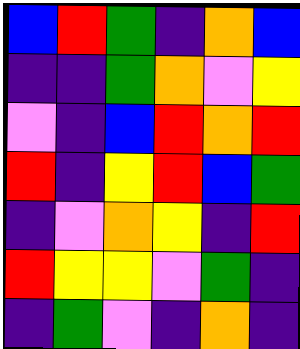[["blue", "red", "green", "indigo", "orange", "blue"], ["indigo", "indigo", "green", "orange", "violet", "yellow"], ["violet", "indigo", "blue", "red", "orange", "red"], ["red", "indigo", "yellow", "red", "blue", "green"], ["indigo", "violet", "orange", "yellow", "indigo", "red"], ["red", "yellow", "yellow", "violet", "green", "indigo"], ["indigo", "green", "violet", "indigo", "orange", "indigo"]]